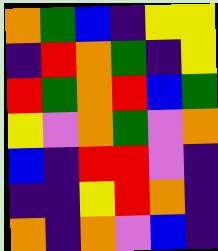[["orange", "green", "blue", "indigo", "yellow", "yellow"], ["indigo", "red", "orange", "green", "indigo", "yellow"], ["red", "green", "orange", "red", "blue", "green"], ["yellow", "violet", "orange", "green", "violet", "orange"], ["blue", "indigo", "red", "red", "violet", "indigo"], ["indigo", "indigo", "yellow", "red", "orange", "indigo"], ["orange", "indigo", "orange", "violet", "blue", "indigo"]]